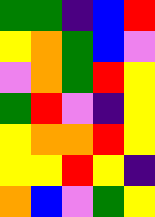[["green", "green", "indigo", "blue", "red"], ["yellow", "orange", "green", "blue", "violet"], ["violet", "orange", "green", "red", "yellow"], ["green", "red", "violet", "indigo", "yellow"], ["yellow", "orange", "orange", "red", "yellow"], ["yellow", "yellow", "red", "yellow", "indigo"], ["orange", "blue", "violet", "green", "yellow"]]